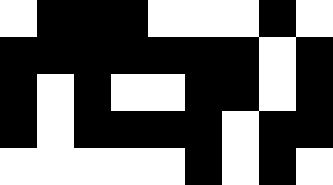[["white", "black", "black", "black", "white", "white", "white", "black", "white"], ["black", "black", "black", "black", "black", "black", "black", "white", "black"], ["black", "white", "black", "white", "white", "black", "black", "white", "black"], ["black", "white", "black", "black", "black", "black", "white", "black", "black"], ["white", "white", "white", "white", "white", "black", "white", "black", "white"]]